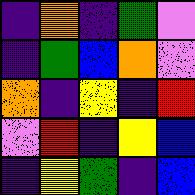[["indigo", "orange", "indigo", "green", "violet"], ["indigo", "green", "blue", "orange", "violet"], ["orange", "indigo", "yellow", "indigo", "red"], ["violet", "red", "indigo", "yellow", "blue"], ["indigo", "yellow", "green", "indigo", "blue"]]